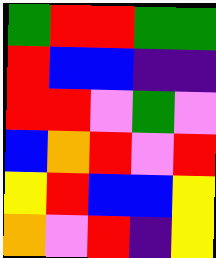[["green", "red", "red", "green", "green"], ["red", "blue", "blue", "indigo", "indigo"], ["red", "red", "violet", "green", "violet"], ["blue", "orange", "red", "violet", "red"], ["yellow", "red", "blue", "blue", "yellow"], ["orange", "violet", "red", "indigo", "yellow"]]